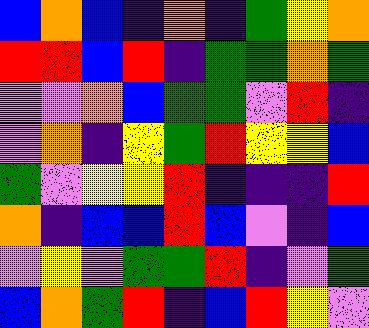[["blue", "orange", "blue", "indigo", "orange", "indigo", "green", "yellow", "orange"], ["red", "red", "blue", "red", "indigo", "green", "green", "orange", "green"], ["violet", "violet", "orange", "blue", "green", "green", "violet", "red", "indigo"], ["violet", "orange", "indigo", "yellow", "green", "red", "yellow", "yellow", "blue"], ["green", "violet", "yellow", "yellow", "red", "indigo", "indigo", "indigo", "red"], ["orange", "indigo", "blue", "blue", "red", "blue", "violet", "indigo", "blue"], ["violet", "yellow", "violet", "green", "green", "red", "indigo", "violet", "green"], ["blue", "orange", "green", "red", "indigo", "blue", "red", "yellow", "violet"]]